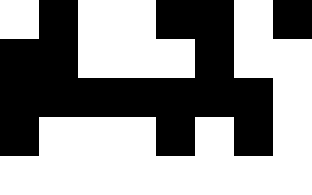[["white", "black", "white", "white", "black", "black", "white", "black"], ["black", "black", "white", "white", "white", "black", "white", "white"], ["black", "black", "black", "black", "black", "black", "black", "white"], ["black", "white", "white", "white", "black", "white", "black", "white"], ["white", "white", "white", "white", "white", "white", "white", "white"]]